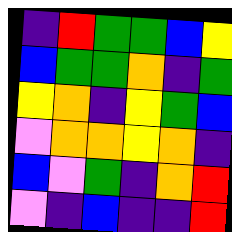[["indigo", "red", "green", "green", "blue", "yellow"], ["blue", "green", "green", "orange", "indigo", "green"], ["yellow", "orange", "indigo", "yellow", "green", "blue"], ["violet", "orange", "orange", "yellow", "orange", "indigo"], ["blue", "violet", "green", "indigo", "orange", "red"], ["violet", "indigo", "blue", "indigo", "indigo", "red"]]